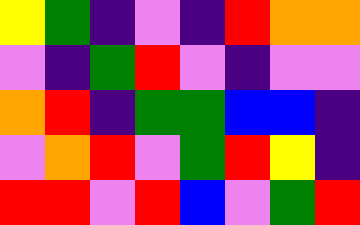[["yellow", "green", "indigo", "violet", "indigo", "red", "orange", "orange"], ["violet", "indigo", "green", "red", "violet", "indigo", "violet", "violet"], ["orange", "red", "indigo", "green", "green", "blue", "blue", "indigo"], ["violet", "orange", "red", "violet", "green", "red", "yellow", "indigo"], ["red", "red", "violet", "red", "blue", "violet", "green", "red"]]